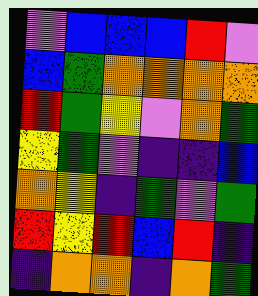[["violet", "blue", "blue", "blue", "red", "violet"], ["blue", "green", "orange", "orange", "orange", "orange"], ["red", "green", "yellow", "violet", "orange", "green"], ["yellow", "green", "violet", "indigo", "indigo", "blue"], ["orange", "yellow", "indigo", "green", "violet", "green"], ["red", "yellow", "red", "blue", "red", "indigo"], ["indigo", "orange", "orange", "indigo", "orange", "green"]]